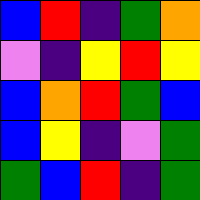[["blue", "red", "indigo", "green", "orange"], ["violet", "indigo", "yellow", "red", "yellow"], ["blue", "orange", "red", "green", "blue"], ["blue", "yellow", "indigo", "violet", "green"], ["green", "blue", "red", "indigo", "green"]]